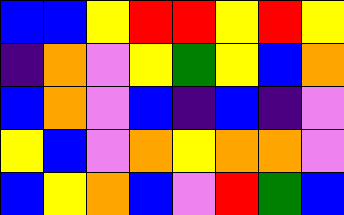[["blue", "blue", "yellow", "red", "red", "yellow", "red", "yellow"], ["indigo", "orange", "violet", "yellow", "green", "yellow", "blue", "orange"], ["blue", "orange", "violet", "blue", "indigo", "blue", "indigo", "violet"], ["yellow", "blue", "violet", "orange", "yellow", "orange", "orange", "violet"], ["blue", "yellow", "orange", "blue", "violet", "red", "green", "blue"]]